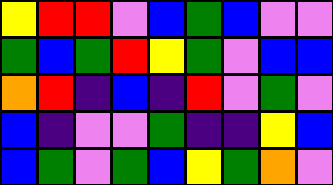[["yellow", "red", "red", "violet", "blue", "green", "blue", "violet", "violet"], ["green", "blue", "green", "red", "yellow", "green", "violet", "blue", "blue"], ["orange", "red", "indigo", "blue", "indigo", "red", "violet", "green", "violet"], ["blue", "indigo", "violet", "violet", "green", "indigo", "indigo", "yellow", "blue"], ["blue", "green", "violet", "green", "blue", "yellow", "green", "orange", "violet"]]